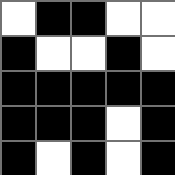[["white", "black", "black", "white", "white"], ["black", "white", "white", "black", "white"], ["black", "black", "black", "black", "black"], ["black", "black", "black", "white", "black"], ["black", "white", "black", "white", "black"]]